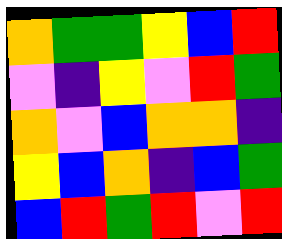[["orange", "green", "green", "yellow", "blue", "red"], ["violet", "indigo", "yellow", "violet", "red", "green"], ["orange", "violet", "blue", "orange", "orange", "indigo"], ["yellow", "blue", "orange", "indigo", "blue", "green"], ["blue", "red", "green", "red", "violet", "red"]]